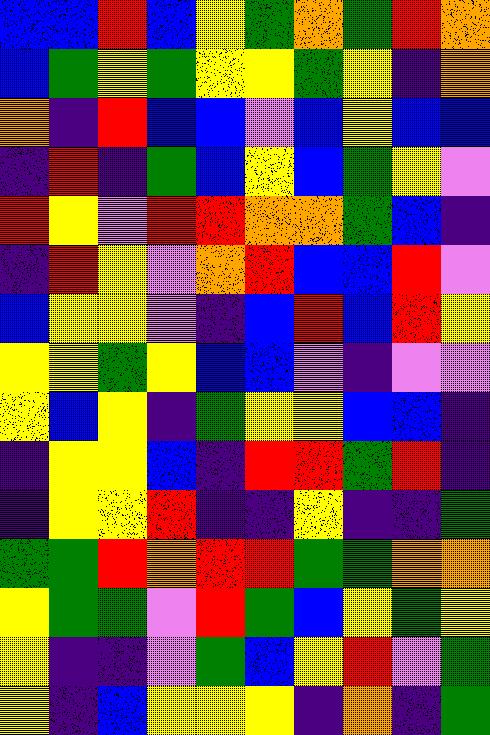[["blue", "blue", "red", "blue", "yellow", "green", "orange", "green", "red", "orange"], ["blue", "green", "yellow", "green", "yellow", "yellow", "green", "yellow", "indigo", "orange"], ["orange", "indigo", "red", "blue", "blue", "violet", "blue", "yellow", "blue", "blue"], ["indigo", "red", "indigo", "green", "blue", "yellow", "blue", "green", "yellow", "violet"], ["red", "yellow", "violet", "red", "red", "orange", "orange", "green", "blue", "indigo"], ["indigo", "red", "yellow", "violet", "orange", "red", "blue", "blue", "red", "violet"], ["blue", "yellow", "yellow", "violet", "indigo", "blue", "red", "blue", "red", "yellow"], ["yellow", "yellow", "green", "yellow", "blue", "blue", "violet", "indigo", "violet", "violet"], ["yellow", "blue", "yellow", "indigo", "green", "yellow", "yellow", "blue", "blue", "indigo"], ["indigo", "yellow", "yellow", "blue", "indigo", "red", "red", "green", "red", "indigo"], ["indigo", "yellow", "yellow", "red", "indigo", "indigo", "yellow", "indigo", "indigo", "green"], ["green", "green", "red", "orange", "red", "red", "green", "green", "orange", "orange"], ["yellow", "green", "green", "violet", "red", "green", "blue", "yellow", "green", "yellow"], ["yellow", "indigo", "indigo", "violet", "green", "blue", "yellow", "red", "violet", "green"], ["yellow", "indigo", "blue", "yellow", "yellow", "yellow", "indigo", "orange", "indigo", "green"]]